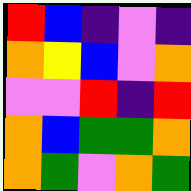[["red", "blue", "indigo", "violet", "indigo"], ["orange", "yellow", "blue", "violet", "orange"], ["violet", "violet", "red", "indigo", "red"], ["orange", "blue", "green", "green", "orange"], ["orange", "green", "violet", "orange", "green"]]